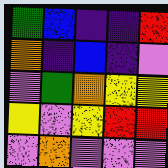[["green", "blue", "indigo", "indigo", "red"], ["orange", "indigo", "blue", "indigo", "violet"], ["violet", "green", "orange", "yellow", "yellow"], ["yellow", "violet", "yellow", "red", "red"], ["violet", "orange", "violet", "violet", "violet"]]